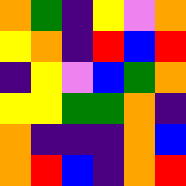[["orange", "green", "indigo", "yellow", "violet", "orange"], ["yellow", "orange", "indigo", "red", "blue", "red"], ["indigo", "yellow", "violet", "blue", "green", "orange"], ["yellow", "yellow", "green", "green", "orange", "indigo"], ["orange", "indigo", "indigo", "indigo", "orange", "blue"], ["orange", "red", "blue", "indigo", "orange", "red"]]